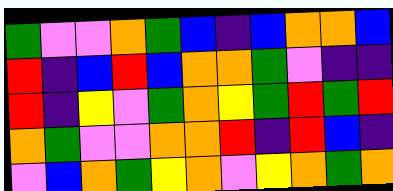[["green", "violet", "violet", "orange", "green", "blue", "indigo", "blue", "orange", "orange", "blue"], ["red", "indigo", "blue", "red", "blue", "orange", "orange", "green", "violet", "indigo", "indigo"], ["red", "indigo", "yellow", "violet", "green", "orange", "yellow", "green", "red", "green", "red"], ["orange", "green", "violet", "violet", "orange", "orange", "red", "indigo", "red", "blue", "indigo"], ["violet", "blue", "orange", "green", "yellow", "orange", "violet", "yellow", "orange", "green", "orange"]]